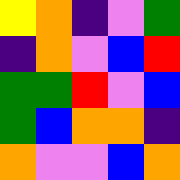[["yellow", "orange", "indigo", "violet", "green"], ["indigo", "orange", "violet", "blue", "red"], ["green", "green", "red", "violet", "blue"], ["green", "blue", "orange", "orange", "indigo"], ["orange", "violet", "violet", "blue", "orange"]]